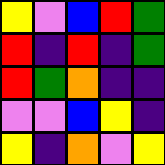[["yellow", "violet", "blue", "red", "green"], ["red", "indigo", "red", "indigo", "green"], ["red", "green", "orange", "indigo", "indigo"], ["violet", "violet", "blue", "yellow", "indigo"], ["yellow", "indigo", "orange", "violet", "yellow"]]